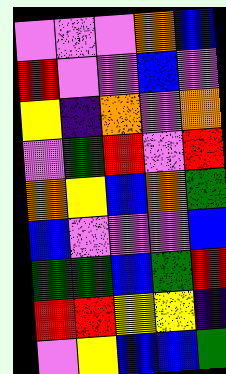[["violet", "violet", "violet", "orange", "blue"], ["red", "violet", "violet", "blue", "violet"], ["yellow", "indigo", "orange", "violet", "orange"], ["violet", "green", "red", "violet", "red"], ["orange", "yellow", "blue", "orange", "green"], ["blue", "violet", "violet", "violet", "blue"], ["green", "green", "blue", "green", "red"], ["red", "red", "yellow", "yellow", "indigo"], ["violet", "yellow", "blue", "blue", "green"]]